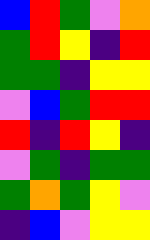[["blue", "red", "green", "violet", "orange"], ["green", "red", "yellow", "indigo", "red"], ["green", "green", "indigo", "yellow", "yellow"], ["violet", "blue", "green", "red", "red"], ["red", "indigo", "red", "yellow", "indigo"], ["violet", "green", "indigo", "green", "green"], ["green", "orange", "green", "yellow", "violet"], ["indigo", "blue", "violet", "yellow", "yellow"]]